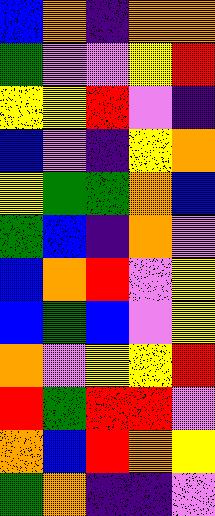[["blue", "orange", "indigo", "orange", "orange"], ["green", "violet", "violet", "yellow", "red"], ["yellow", "yellow", "red", "violet", "indigo"], ["blue", "violet", "indigo", "yellow", "orange"], ["yellow", "green", "green", "orange", "blue"], ["green", "blue", "indigo", "orange", "violet"], ["blue", "orange", "red", "violet", "yellow"], ["blue", "green", "blue", "violet", "yellow"], ["orange", "violet", "yellow", "yellow", "red"], ["red", "green", "red", "red", "violet"], ["orange", "blue", "red", "orange", "yellow"], ["green", "orange", "indigo", "indigo", "violet"]]